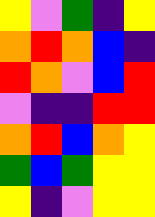[["yellow", "violet", "green", "indigo", "yellow"], ["orange", "red", "orange", "blue", "indigo"], ["red", "orange", "violet", "blue", "red"], ["violet", "indigo", "indigo", "red", "red"], ["orange", "red", "blue", "orange", "yellow"], ["green", "blue", "green", "yellow", "yellow"], ["yellow", "indigo", "violet", "yellow", "yellow"]]